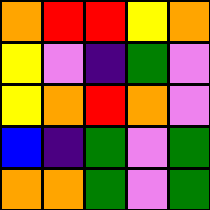[["orange", "red", "red", "yellow", "orange"], ["yellow", "violet", "indigo", "green", "violet"], ["yellow", "orange", "red", "orange", "violet"], ["blue", "indigo", "green", "violet", "green"], ["orange", "orange", "green", "violet", "green"]]